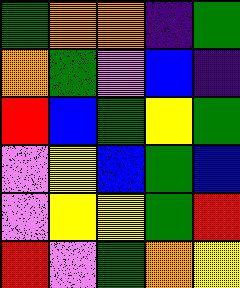[["green", "orange", "orange", "indigo", "green"], ["orange", "green", "violet", "blue", "indigo"], ["red", "blue", "green", "yellow", "green"], ["violet", "yellow", "blue", "green", "blue"], ["violet", "yellow", "yellow", "green", "red"], ["red", "violet", "green", "orange", "yellow"]]